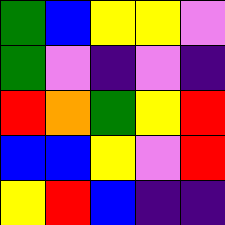[["green", "blue", "yellow", "yellow", "violet"], ["green", "violet", "indigo", "violet", "indigo"], ["red", "orange", "green", "yellow", "red"], ["blue", "blue", "yellow", "violet", "red"], ["yellow", "red", "blue", "indigo", "indigo"]]